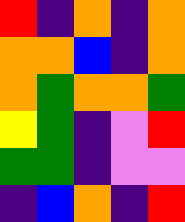[["red", "indigo", "orange", "indigo", "orange"], ["orange", "orange", "blue", "indigo", "orange"], ["orange", "green", "orange", "orange", "green"], ["yellow", "green", "indigo", "violet", "red"], ["green", "green", "indigo", "violet", "violet"], ["indigo", "blue", "orange", "indigo", "red"]]